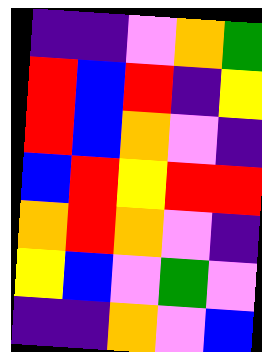[["indigo", "indigo", "violet", "orange", "green"], ["red", "blue", "red", "indigo", "yellow"], ["red", "blue", "orange", "violet", "indigo"], ["blue", "red", "yellow", "red", "red"], ["orange", "red", "orange", "violet", "indigo"], ["yellow", "blue", "violet", "green", "violet"], ["indigo", "indigo", "orange", "violet", "blue"]]